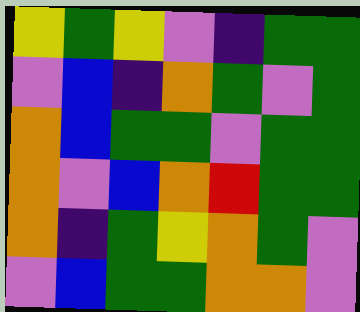[["yellow", "green", "yellow", "violet", "indigo", "green", "green"], ["violet", "blue", "indigo", "orange", "green", "violet", "green"], ["orange", "blue", "green", "green", "violet", "green", "green"], ["orange", "violet", "blue", "orange", "red", "green", "green"], ["orange", "indigo", "green", "yellow", "orange", "green", "violet"], ["violet", "blue", "green", "green", "orange", "orange", "violet"]]